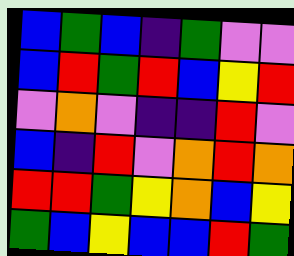[["blue", "green", "blue", "indigo", "green", "violet", "violet"], ["blue", "red", "green", "red", "blue", "yellow", "red"], ["violet", "orange", "violet", "indigo", "indigo", "red", "violet"], ["blue", "indigo", "red", "violet", "orange", "red", "orange"], ["red", "red", "green", "yellow", "orange", "blue", "yellow"], ["green", "blue", "yellow", "blue", "blue", "red", "green"]]